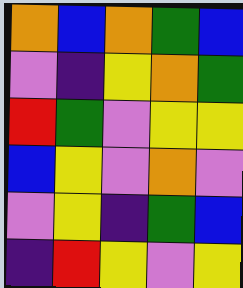[["orange", "blue", "orange", "green", "blue"], ["violet", "indigo", "yellow", "orange", "green"], ["red", "green", "violet", "yellow", "yellow"], ["blue", "yellow", "violet", "orange", "violet"], ["violet", "yellow", "indigo", "green", "blue"], ["indigo", "red", "yellow", "violet", "yellow"]]